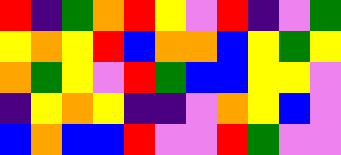[["red", "indigo", "green", "orange", "red", "yellow", "violet", "red", "indigo", "violet", "green"], ["yellow", "orange", "yellow", "red", "blue", "orange", "orange", "blue", "yellow", "green", "yellow"], ["orange", "green", "yellow", "violet", "red", "green", "blue", "blue", "yellow", "yellow", "violet"], ["indigo", "yellow", "orange", "yellow", "indigo", "indigo", "violet", "orange", "yellow", "blue", "violet"], ["blue", "orange", "blue", "blue", "red", "violet", "violet", "red", "green", "violet", "violet"]]